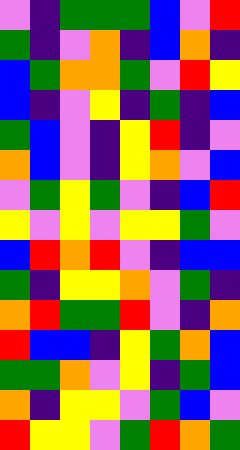[["violet", "indigo", "green", "green", "green", "blue", "violet", "red"], ["green", "indigo", "violet", "orange", "indigo", "blue", "orange", "indigo"], ["blue", "green", "orange", "orange", "green", "violet", "red", "yellow"], ["blue", "indigo", "violet", "yellow", "indigo", "green", "indigo", "blue"], ["green", "blue", "violet", "indigo", "yellow", "red", "indigo", "violet"], ["orange", "blue", "violet", "indigo", "yellow", "orange", "violet", "blue"], ["violet", "green", "yellow", "green", "violet", "indigo", "blue", "red"], ["yellow", "violet", "yellow", "violet", "yellow", "yellow", "green", "violet"], ["blue", "red", "orange", "red", "violet", "indigo", "blue", "blue"], ["green", "indigo", "yellow", "yellow", "orange", "violet", "green", "indigo"], ["orange", "red", "green", "green", "red", "violet", "indigo", "orange"], ["red", "blue", "blue", "indigo", "yellow", "green", "orange", "blue"], ["green", "green", "orange", "violet", "yellow", "indigo", "green", "blue"], ["orange", "indigo", "yellow", "yellow", "violet", "green", "blue", "violet"], ["red", "yellow", "yellow", "violet", "green", "red", "orange", "green"]]